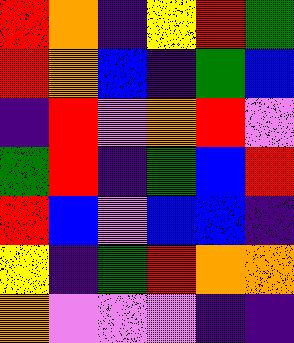[["red", "orange", "indigo", "yellow", "red", "green"], ["red", "orange", "blue", "indigo", "green", "blue"], ["indigo", "red", "violet", "orange", "red", "violet"], ["green", "red", "indigo", "green", "blue", "red"], ["red", "blue", "violet", "blue", "blue", "indigo"], ["yellow", "indigo", "green", "red", "orange", "orange"], ["orange", "violet", "violet", "violet", "indigo", "indigo"]]